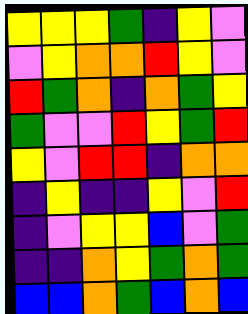[["yellow", "yellow", "yellow", "green", "indigo", "yellow", "violet"], ["violet", "yellow", "orange", "orange", "red", "yellow", "violet"], ["red", "green", "orange", "indigo", "orange", "green", "yellow"], ["green", "violet", "violet", "red", "yellow", "green", "red"], ["yellow", "violet", "red", "red", "indigo", "orange", "orange"], ["indigo", "yellow", "indigo", "indigo", "yellow", "violet", "red"], ["indigo", "violet", "yellow", "yellow", "blue", "violet", "green"], ["indigo", "indigo", "orange", "yellow", "green", "orange", "green"], ["blue", "blue", "orange", "green", "blue", "orange", "blue"]]